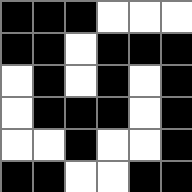[["black", "black", "black", "white", "white", "white"], ["black", "black", "white", "black", "black", "black"], ["white", "black", "white", "black", "white", "black"], ["white", "black", "black", "black", "white", "black"], ["white", "white", "black", "white", "white", "black"], ["black", "black", "white", "white", "black", "black"]]